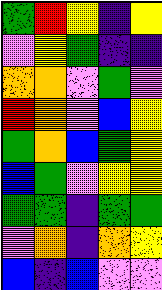[["green", "red", "yellow", "indigo", "yellow"], ["violet", "yellow", "green", "indigo", "indigo"], ["orange", "orange", "violet", "green", "violet"], ["red", "orange", "violet", "blue", "yellow"], ["green", "orange", "blue", "green", "yellow"], ["blue", "green", "violet", "yellow", "yellow"], ["green", "green", "indigo", "green", "green"], ["violet", "orange", "indigo", "orange", "yellow"], ["blue", "indigo", "blue", "violet", "violet"]]